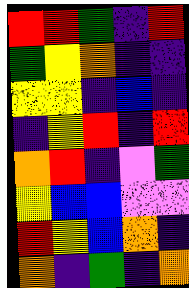[["red", "red", "green", "indigo", "red"], ["green", "yellow", "orange", "indigo", "indigo"], ["yellow", "yellow", "indigo", "blue", "indigo"], ["indigo", "yellow", "red", "indigo", "red"], ["orange", "red", "indigo", "violet", "green"], ["yellow", "blue", "blue", "violet", "violet"], ["red", "yellow", "blue", "orange", "indigo"], ["orange", "indigo", "green", "indigo", "orange"]]